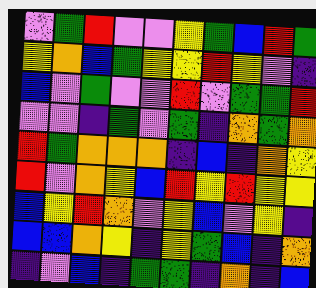[["violet", "green", "red", "violet", "violet", "yellow", "green", "blue", "red", "green"], ["yellow", "orange", "blue", "green", "yellow", "yellow", "red", "yellow", "violet", "indigo"], ["blue", "violet", "green", "violet", "violet", "red", "violet", "green", "green", "red"], ["violet", "violet", "indigo", "green", "violet", "green", "indigo", "orange", "green", "orange"], ["red", "green", "orange", "orange", "orange", "indigo", "blue", "indigo", "orange", "yellow"], ["red", "violet", "orange", "yellow", "blue", "red", "yellow", "red", "yellow", "yellow"], ["blue", "yellow", "red", "orange", "violet", "yellow", "blue", "violet", "yellow", "indigo"], ["blue", "blue", "orange", "yellow", "indigo", "yellow", "green", "blue", "indigo", "orange"], ["indigo", "violet", "blue", "indigo", "green", "green", "indigo", "orange", "indigo", "blue"]]